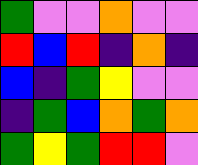[["green", "violet", "violet", "orange", "violet", "violet"], ["red", "blue", "red", "indigo", "orange", "indigo"], ["blue", "indigo", "green", "yellow", "violet", "violet"], ["indigo", "green", "blue", "orange", "green", "orange"], ["green", "yellow", "green", "red", "red", "violet"]]